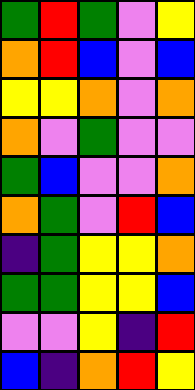[["green", "red", "green", "violet", "yellow"], ["orange", "red", "blue", "violet", "blue"], ["yellow", "yellow", "orange", "violet", "orange"], ["orange", "violet", "green", "violet", "violet"], ["green", "blue", "violet", "violet", "orange"], ["orange", "green", "violet", "red", "blue"], ["indigo", "green", "yellow", "yellow", "orange"], ["green", "green", "yellow", "yellow", "blue"], ["violet", "violet", "yellow", "indigo", "red"], ["blue", "indigo", "orange", "red", "yellow"]]